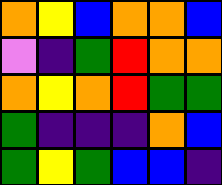[["orange", "yellow", "blue", "orange", "orange", "blue"], ["violet", "indigo", "green", "red", "orange", "orange"], ["orange", "yellow", "orange", "red", "green", "green"], ["green", "indigo", "indigo", "indigo", "orange", "blue"], ["green", "yellow", "green", "blue", "blue", "indigo"]]